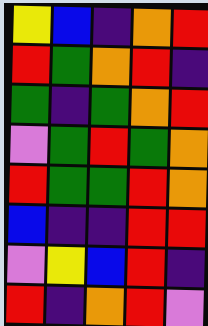[["yellow", "blue", "indigo", "orange", "red"], ["red", "green", "orange", "red", "indigo"], ["green", "indigo", "green", "orange", "red"], ["violet", "green", "red", "green", "orange"], ["red", "green", "green", "red", "orange"], ["blue", "indigo", "indigo", "red", "red"], ["violet", "yellow", "blue", "red", "indigo"], ["red", "indigo", "orange", "red", "violet"]]